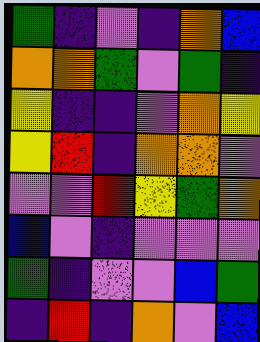[["green", "indigo", "violet", "indigo", "orange", "blue"], ["orange", "orange", "green", "violet", "green", "indigo"], ["yellow", "indigo", "indigo", "violet", "orange", "yellow"], ["yellow", "red", "indigo", "orange", "orange", "violet"], ["violet", "violet", "red", "yellow", "green", "orange"], ["blue", "violet", "indigo", "violet", "violet", "violet"], ["green", "indigo", "violet", "violet", "blue", "green"], ["indigo", "red", "indigo", "orange", "violet", "blue"]]